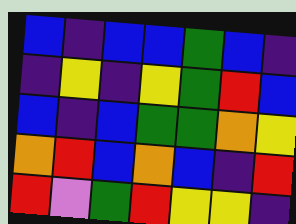[["blue", "indigo", "blue", "blue", "green", "blue", "indigo"], ["indigo", "yellow", "indigo", "yellow", "green", "red", "blue"], ["blue", "indigo", "blue", "green", "green", "orange", "yellow"], ["orange", "red", "blue", "orange", "blue", "indigo", "red"], ["red", "violet", "green", "red", "yellow", "yellow", "indigo"]]